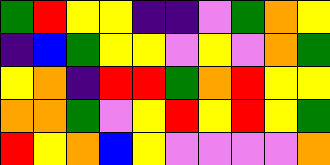[["green", "red", "yellow", "yellow", "indigo", "indigo", "violet", "green", "orange", "yellow"], ["indigo", "blue", "green", "yellow", "yellow", "violet", "yellow", "violet", "orange", "green"], ["yellow", "orange", "indigo", "red", "red", "green", "orange", "red", "yellow", "yellow"], ["orange", "orange", "green", "violet", "yellow", "red", "yellow", "red", "yellow", "green"], ["red", "yellow", "orange", "blue", "yellow", "violet", "violet", "violet", "violet", "orange"]]